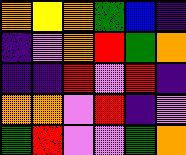[["orange", "yellow", "orange", "green", "blue", "indigo"], ["indigo", "violet", "orange", "red", "green", "orange"], ["indigo", "indigo", "red", "violet", "red", "indigo"], ["orange", "orange", "violet", "red", "indigo", "violet"], ["green", "red", "violet", "violet", "green", "orange"]]